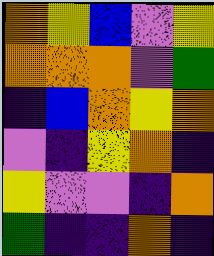[["orange", "yellow", "blue", "violet", "yellow"], ["orange", "orange", "orange", "violet", "green"], ["indigo", "blue", "orange", "yellow", "orange"], ["violet", "indigo", "yellow", "orange", "indigo"], ["yellow", "violet", "violet", "indigo", "orange"], ["green", "indigo", "indigo", "orange", "indigo"]]